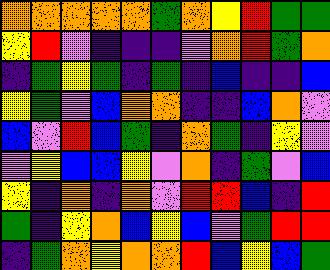[["orange", "orange", "orange", "orange", "orange", "green", "orange", "yellow", "red", "green", "green"], ["yellow", "red", "violet", "indigo", "indigo", "indigo", "violet", "orange", "red", "green", "orange"], ["indigo", "green", "yellow", "green", "indigo", "green", "indigo", "blue", "indigo", "indigo", "blue"], ["yellow", "green", "violet", "blue", "orange", "orange", "indigo", "indigo", "blue", "orange", "violet"], ["blue", "violet", "red", "blue", "green", "indigo", "orange", "green", "indigo", "yellow", "violet"], ["violet", "yellow", "blue", "blue", "yellow", "violet", "orange", "indigo", "green", "violet", "blue"], ["yellow", "indigo", "orange", "indigo", "orange", "violet", "red", "red", "blue", "indigo", "red"], ["green", "indigo", "yellow", "orange", "blue", "yellow", "blue", "violet", "green", "red", "red"], ["indigo", "green", "orange", "yellow", "orange", "orange", "red", "blue", "yellow", "blue", "green"]]